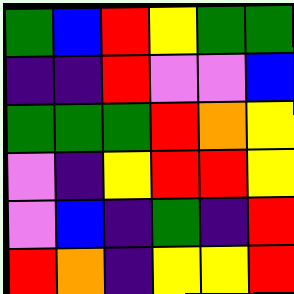[["green", "blue", "red", "yellow", "green", "green"], ["indigo", "indigo", "red", "violet", "violet", "blue"], ["green", "green", "green", "red", "orange", "yellow"], ["violet", "indigo", "yellow", "red", "red", "yellow"], ["violet", "blue", "indigo", "green", "indigo", "red"], ["red", "orange", "indigo", "yellow", "yellow", "red"]]